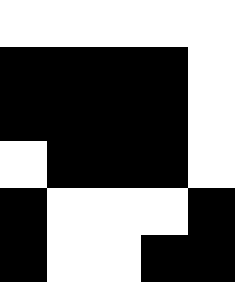[["white", "white", "white", "white", "white"], ["black", "black", "black", "black", "white"], ["black", "black", "black", "black", "white"], ["white", "black", "black", "black", "white"], ["black", "white", "white", "white", "black"], ["black", "white", "white", "black", "black"]]